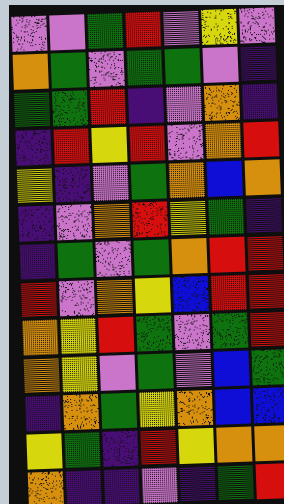[["violet", "violet", "green", "red", "violet", "yellow", "violet"], ["orange", "green", "violet", "green", "green", "violet", "indigo"], ["green", "green", "red", "indigo", "violet", "orange", "indigo"], ["indigo", "red", "yellow", "red", "violet", "orange", "red"], ["yellow", "indigo", "violet", "green", "orange", "blue", "orange"], ["indigo", "violet", "orange", "red", "yellow", "green", "indigo"], ["indigo", "green", "violet", "green", "orange", "red", "red"], ["red", "violet", "orange", "yellow", "blue", "red", "red"], ["orange", "yellow", "red", "green", "violet", "green", "red"], ["orange", "yellow", "violet", "green", "violet", "blue", "green"], ["indigo", "orange", "green", "yellow", "orange", "blue", "blue"], ["yellow", "green", "indigo", "red", "yellow", "orange", "orange"], ["orange", "indigo", "indigo", "violet", "indigo", "green", "red"]]